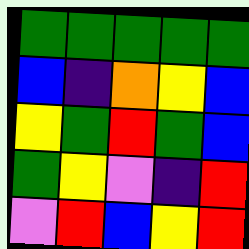[["green", "green", "green", "green", "green"], ["blue", "indigo", "orange", "yellow", "blue"], ["yellow", "green", "red", "green", "blue"], ["green", "yellow", "violet", "indigo", "red"], ["violet", "red", "blue", "yellow", "red"]]